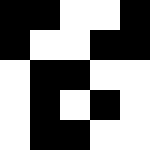[["black", "black", "white", "white", "black"], ["black", "white", "white", "black", "black"], ["white", "black", "black", "white", "white"], ["white", "black", "white", "black", "white"], ["white", "black", "black", "white", "white"]]